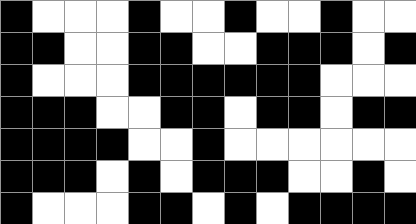[["black", "white", "white", "white", "black", "white", "white", "black", "white", "white", "black", "white", "white"], ["black", "black", "white", "white", "black", "black", "white", "white", "black", "black", "black", "white", "black"], ["black", "white", "white", "white", "black", "black", "black", "black", "black", "black", "white", "white", "white"], ["black", "black", "black", "white", "white", "black", "black", "white", "black", "black", "white", "black", "black"], ["black", "black", "black", "black", "white", "white", "black", "white", "white", "white", "white", "white", "white"], ["black", "black", "black", "white", "black", "white", "black", "black", "black", "white", "white", "black", "white"], ["black", "white", "white", "white", "black", "black", "white", "black", "white", "black", "black", "black", "black"]]